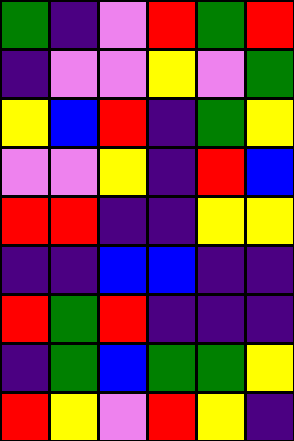[["green", "indigo", "violet", "red", "green", "red"], ["indigo", "violet", "violet", "yellow", "violet", "green"], ["yellow", "blue", "red", "indigo", "green", "yellow"], ["violet", "violet", "yellow", "indigo", "red", "blue"], ["red", "red", "indigo", "indigo", "yellow", "yellow"], ["indigo", "indigo", "blue", "blue", "indigo", "indigo"], ["red", "green", "red", "indigo", "indigo", "indigo"], ["indigo", "green", "blue", "green", "green", "yellow"], ["red", "yellow", "violet", "red", "yellow", "indigo"]]